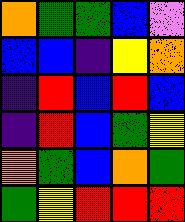[["orange", "green", "green", "blue", "violet"], ["blue", "blue", "indigo", "yellow", "orange"], ["indigo", "red", "blue", "red", "blue"], ["indigo", "red", "blue", "green", "yellow"], ["orange", "green", "blue", "orange", "green"], ["green", "yellow", "red", "red", "red"]]